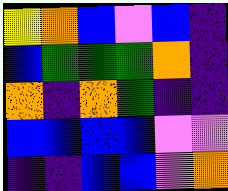[["yellow", "orange", "blue", "violet", "blue", "indigo"], ["blue", "green", "green", "green", "orange", "indigo"], ["orange", "indigo", "orange", "green", "indigo", "indigo"], ["blue", "blue", "blue", "blue", "violet", "violet"], ["indigo", "indigo", "blue", "blue", "violet", "orange"]]